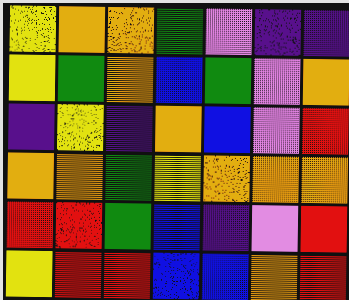[["yellow", "orange", "orange", "green", "violet", "indigo", "indigo"], ["yellow", "green", "orange", "blue", "green", "violet", "orange"], ["indigo", "yellow", "indigo", "orange", "blue", "violet", "red"], ["orange", "orange", "green", "yellow", "orange", "orange", "orange"], ["red", "red", "green", "blue", "indigo", "violet", "red"], ["yellow", "red", "red", "blue", "blue", "orange", "red"]]